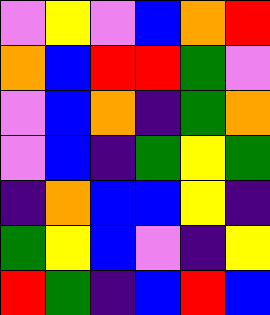[["violet", "yellow", "violet", "blue", "orange", "red"], ["orange", "blue", "red", "red", "green", "violet"], ["violet", "blue", "orange", "indigo", "green", "orange"], ["violet", "blue", "indigo", "green", "yellow", "green"], ["indigo", "orange", "blue", "blue", "yellow", "indigo"], ["green", "yellow", "blue", "violet", "indigo", "yellow"], ["red", "green", "indigo", "blue", "red", "blue"]]